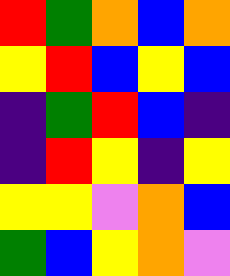[["red", "green", "orange", "blue", "orange"], ["yellow", "red", "blue", "yellow", "blue"], ["indigo", "green", "red", "blue", "indigo"], ["indigo", "red", "yellow", "indigo", "yellow"], ["yellow", "yellow", "violet", "orange", "blue"], ["green", "blue", "yellow", "orange", "violet"]]